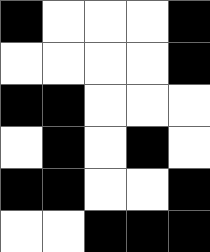[["black", "white", "white", "white", "black"], ["white", "white", "white", "white", "black"], ["black", "black", "white", "white", "white"], ["white", "black", "white", "black", "white"], ["black", "black", "white", "white", "black"], ["white", "white", "black", "black", "black"]]